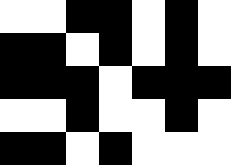[["white", "white", "black", "black", "white", "black", "white"], ["black", "black", "white", "black", "white", "black", "white"], ["black", "black", "black", "white", "black", "black", "black"], ["white", "white", "black", "white", "white", "black", "white"], ["black", "black", "white", "black", "white", "white", "white"]]